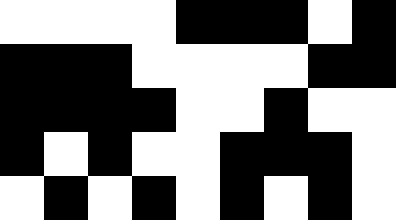[["white", "white", "white", "white", "black", "black", "black", "white", "black"], ["black", "black", "black", "white", "white", "white", "white", "black", "black"], ["black", "black", "black", "black", "white", "white", "black", "white", "white"], ["black", "white", "black", "white", "white", "black", "black", "black", "white"], ["white", "black", "white", "black", "white", "black", "white", "black", "white"]]